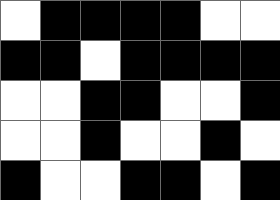[["white", "black", "black", "black", "black", "white", "white"], ["black", "black", "white", "black", "black", "black", "black"], ["white", "white", "black", "black", "white", "white", "black"], ["white", "white", "black", "white", "white", "black", "white"], ["black", "white", "white", "black", "black", "white", "black"]]